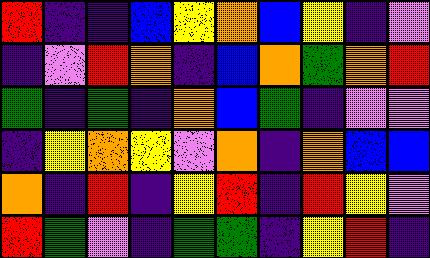[["red", "indigo", "indigo", "blue", "yellow", "orange", "blue", "yellow", "indigo", "violet"], ["indigo", "violet", "red", "orange", "indigo", "blue", "orange", "green", "orange", "red"], ["green", "indigo", "green", "indigo", "orange", "blue", "green", "indigo", "violet", "violet"], ["indigo", "yellow", "orange", "yellow", "violet", "orange", "indigo", "orange", "blue", "blue"], ["orange", "indigo", "red", "indigo", "yellow", "red", "indigo", "red", "yellow", "violet"], ["red", "green", "violet", "indigo", "green", "green", "indigo", "yellow", "red", "indigo"]]